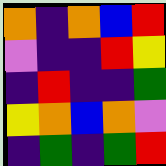[["orange", "indigo", "orange", "blue", "red"], ["violet", "indigo", "indigo", "red", "yellow"], ["indigo", "red", "indigo", "indigo", "green"], ["yellow", "orange", "blue", "orange", "violet"], ["indigo", "green", "indigo", "green", "red"]]